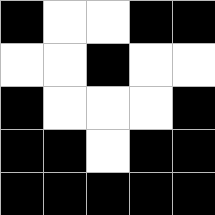[["black", "white", "white", "black", "black"], ["white", "white", "black", "white", "white"], ["black", "white", "white", "white", "black"], ["black", "black", "white", "black", "black"], ["black", "black", "black", "black", "black"]]